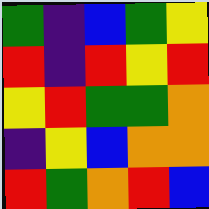[["green", "indigo", "blue", "green", "yellow"], ["red", "indigo", "red", "yellow", "red"], ["yellow", "red", "green", "green", "orange"], ["indigo", "yellow", "blue", "orange", "orange"], ["red", "green", "orange", "red", "blue"]]